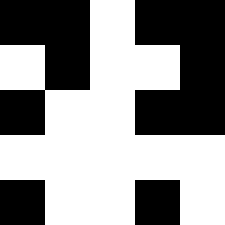[["black", "black", "white", "black", "black"], ["white", "black", "white", "white", "black"], ["black", "white", "white", "black", "black"], ["white", "white", "white", "white", "white"], ["black", "white", "white", "black", "white"]]